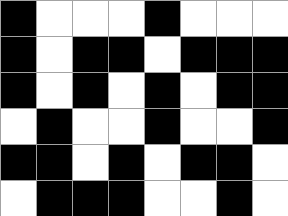[["black", "white", "white", "white", "black", "white", "white", "white"], ["black", "white", "black", "black", "white", "black", "black", "black"], ["black", "white", "black", "white", "black", "white", "black", "black"], ["white", "black", "white", "white", "black", "white", "white", "black"], ["black", "black", "white", "black", "white", "black", "black", "white"], ["white", "black", "black", "black", "white", "white", "black", "white"]]